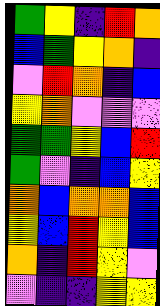[["green", "yellow", "indigo", "red", "orange"], ["blue", "green", "yellow", "orange", "indigo"], ["violet", "red", "orange", "indigo", "blue"], ["yellow", "orange", "violet", "violet", "violet"], ["green", "green", "yellow", "blue", "red"], ["green", "violet", "indigo", "blue", "yellow"], ["orange", "blue", "orange", "orange", "blue"], ["yellow", "blue", "red", "yellow", "blue"], ["orange", "indigo", "red", "yellow", "violet"], ["violet", "indigo", "indigo", "yellow", "yellow"]]